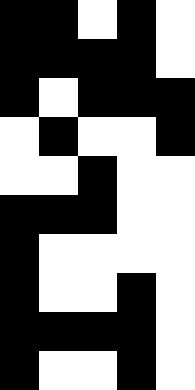[["black", "black", "white", "black", "white"], ["black", "black", "black", "black", "white"], ["black", "white", "black", "black", "black"], ["white", "black", "white", "white", "black"], ["white", "white", "black", "white", "white"], ["black", "black", "black", "white", "white"], ["black", "white", "white", "white", "white"], ["black", "white", "white", "black", "white"], ["black", "black", "black", "black", "white"], ["black", "white", "white", "black", "white"]]